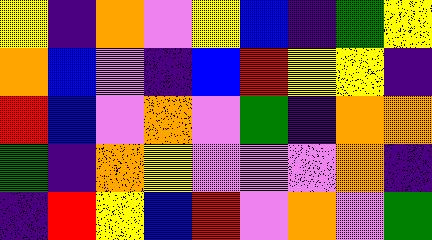[["yellow", "indigo", "orange", "violet", "yellow", "blue", "indigo", "green", "yellow"], ["orange", "blue", "violet", "indigo", "blue", "red", "yellow", "yellow", "indigo"], ["red", "blue", "violet", "orange", "violet", "green", "indigo", "orange", "orange"], ["green", "indigo", "orange", "yellow", "violet", "violet", "violet", "orange", "indigo"], ["indigo", "red", "yellow", "blue", "red", "violet", "orange", "violet", "green"]]